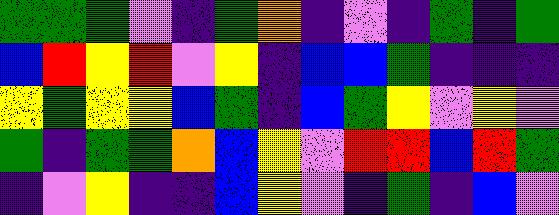[["green", "green", "green", "violet", "indigo", "green", "orange", "indigo", "violet", "indigo", "green", "indigo", "green"], ["blue", "red", "yellow", "red", "violet", "yellow", "indigo", "blue", "blue", "green", "indigo", "indigo", "indigo"], ["yellow", "green", "yellow", "yellow", "blue", "green", "indigo", "blue", "green", "yellow", "violet", "yellow", "violet"], ["green", "indigo", "green", "green", "orange", "blue", "yellow", "violet", "red", "red", "blue", "red", "green"], ["indigo", "violet", "yellow", "indigo", "indigo", "blue", "yellow", "violet", "indigo", "green", "indigo", "blue", "violet"]]